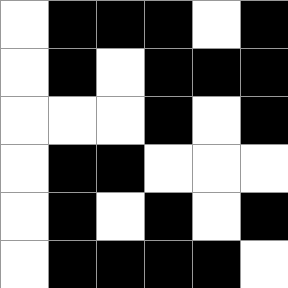[["white", "black", "black", "black", "white", "black"], ["white", "black", "white", "black", "black", "black"], ["white", "white", "white", "black", "white", "black"], ["white", "black", "black", "white", "white", "white"], ["white", "black", "white", "black", "white", "black"], ["white", "black", "black", "black", "black", "white"]]